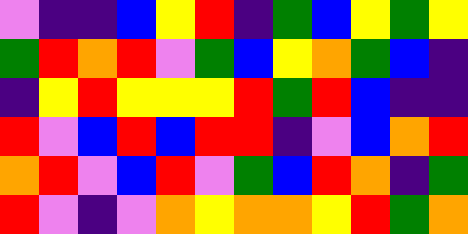[["violet", "indigo", "indigo", "blue", "yellow", "red", "indigo", "green", "blue", "yellow", "green", "yellow"], ["green", "red", "orange", "red", "violet", "green", "blue", "yellow", "orange", "green", "blue", "indigo"], ["indigo", "yellow", "red", "yellow", "yellow", "yellow", "red", "green", "red", "blue", "indigo", "indigo"], ["red", "violet", "blue", "red", "blue", "red", "red", "indigo", "violet", "blue", "orange", "red"], ["orange", "red", "violet", "blue", "red", "violet", "green", "blue", "red", "orange", "indigo", "green"], ["red", "violet", "indigo", "violet", "orange", "yellow", "orange", "orange", "yellow", "red", "green", "orange"]]